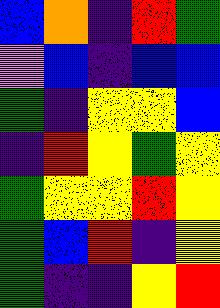[["blue", "orange", "indigo", "red", "green"], ["violet", "blue", "indigo", "blue", "blue"], ["green", "indigo", "yellow", "yellow", "blue"], ["indigo", "red", "yellow", "green", "yellow"], ["green", "yellow", "yellow", "red", "yellow"], ["green", "blue", "red", "indigo", "yellow"], ["green", "indigo", "indigo", "yellow", "red"]]